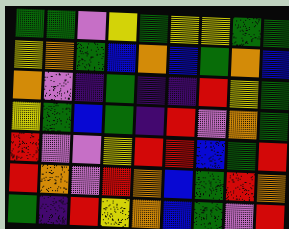[["green", "green", "violet", "yellow", "green", "yellow", "yellow", "green", "green"], ["yellow", "orange", "green", "blue", "orange", "blue", "green", "orange", "blue"], ["orange", "violet", "indigo", "green", "indigo", "indigo", "red", "yellow", "green"], ["yellow", "green", "blue", "green", "indigo", "red", "violet", "orange", "green"], ["red", "violet", "violet", "yellow", "red", "red", "blue", "green", "red"], ["red", "orange", "violet", "red", "orange", "blue", "green", "red", "orange"], ["green", "indigo", "red", "yellow", "orange", "blue", "green", "violet", "red"]]